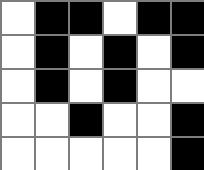[["white", "black", "black", "white", "black", "black"], ["white", "black", "white", "black", "white", "black"], ["white", "black", "white", "black", "white", "white"], ["white", "white", "black", "white", "white", "black"], ["white", "white", "white", "white", "white", "black"]]